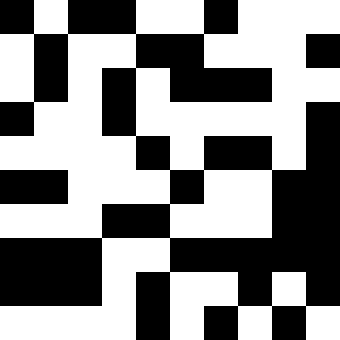[["black", "white", "black", "black", "white", "white", "black", "white", "white", "white"], ["white", "black", "white", "white", "black", "black", "white", "white", "white", "black"], ["white", "black", "white", "black", "white", "black", "black", "black", "white", "white"], ["black", "white", "white", "black", "white", "white", "white", "white", "white", "black"], ["white", "white", "white", "white", "black", "white", "black", "black", "white", "black"], ["black", "black", "white", "white", "white", "black", "white", "white", "black", "black"], ["white", "white", "white", "black", "black", "white", "white", "white", "black", "black"], ["black", "black", "black", "white", "white", "black", "black", "black", "black", "black"], ["black", "black", "black", "white", "black", "white", "white", "black", "white", "black"], ["white", "white", "white", "white", "black", "white", "black", "white", "black", "white"]]